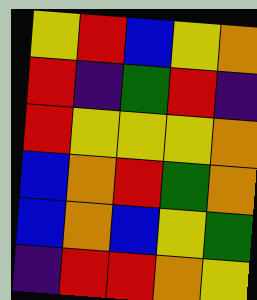[["yellow", "red", "blue", "yellow", "orange"], ["red", "indigo", "green", "red", "indigo"], ["red", "yellow", "yellow", "yellow", "orange"], ["blue", "orange", "red", "green", "orange"], ["blue", "orange", "blue", "yellow", "green"], ["indigo", "red", "red", "orange", "yellow"]]